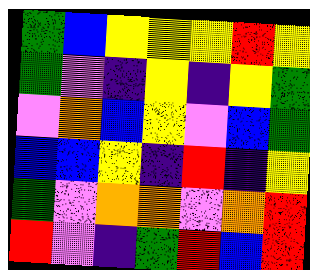[["green", "blue", "yellow", "yellow", "yellow", "red", "yellow"], ["green", "violet", "indigo", "yellow", "indigo", "yellow", "green"], ["violet", "orange", "blue", "yellow", "violet", "blue", "green"], ["blue", "blue", "yellow", "indigo", "red", "indigo", "yellow"], ["green", "violet", "orange", "orange", "violet", "orange", "red"], ["red", "violet", "indigo", "green", "red", "blue", "red"]]